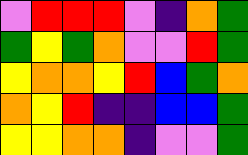[["violet", "red", "red", "red", "violet", "indigo", "orange", "green"], ["green", "yellow", "green", "orange", "violet", "violet", "red", "green"], ["yellow", "orange", "orange", "yellow", "red", "blue", "green", "orange"], ["orange", "yellow", "red", "indigo", "indigo", "blue", "blue", "green"], ["yellow", "yellow", "orange", "orange", "indigo", "violet", "violet", "green"]]